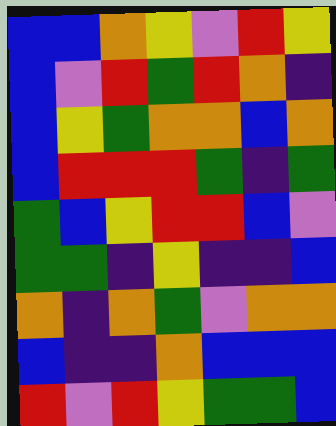[["blue", "blue", "orange", "yellow", "violet", "red", "yellow"], ["blue", "violet", "red", "green", "red", "orange", "indigo"], ["blue", "yellow", "green", "orange", "orange", "blue", "orange"], ["blue", "red", "red", "red", "green", "indigo", "green"], ["green", "blue", "yellow", "red", "red", "blue", "violet"], ["green", "green", "indigo", "yellow", "indigo", "indigo", "blue"], ["orange", "indigo", "orange", "green", "violet", "orange", "orange"], ["blue", "indigo", "indigo", "orange", "blue", "blue", "blue"], ["red", "violet", "red", "yellow", "green", "green", "blue"]]